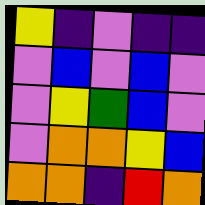[["yellow", "indigo", "violet", "indigo", "indigo"], ["violet", "blue", "violet", "blue", "violet"], ["violet", "yellow", "green", "blue", "violet"], ["violet", "orange", "orange", "yellow", "blue"], ["orange", "orange", "indigo", "red", "orange"]]